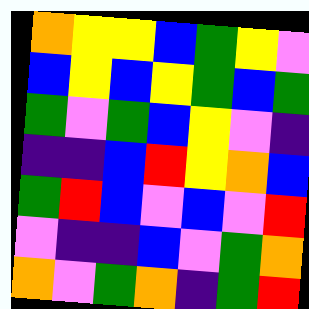[["orange", "yellow", "yellow", "blue", "green", "yellow", "violet"], ["blue", "yellow", "blue", "yellow", "green", "blue", "green"], ["green", "violet", "green", "blue", "yellow", "violet", "indigo"], ["indigo", "indigo", "blue", "red", "yellow", "orange", "blue"], ["green", "red", "blue", "violet", "blue", "violet", "red"], ["violet", "indigo", "indigo", "blue", "violet", "green", "orange"], ["orange", "violet", "green", "orange", "indigo", "green", "red"]]